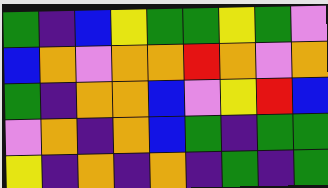[["green", "indigo", "blue", "yellow", "green", "green", "yellow", "green", "violet"], ["blue", "orange", "violet", "orange", "orange", "red", "orange", "violet", "orange"], ["green", "indigo", "orange", "orange", "blue", "violet", "yellow", "red", "blue"], ["violet", "orange", "indigo", "orange", "blue", "green", "indigo", "green", "green"], ["yellow", "indigo", "orange", "indigo", "orange", "indigo", "green", "indigo", "green"]]